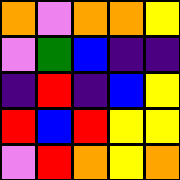[["orange", "violet", "orange", "orange", "yellow"], ["violet", "green", "blue", "indigo", "indigo"], ["indigo", "red", "indigo", "blue", "yellow"], ["red", "blue", "red", "yellow", "yellow"], ["violet", "red", "orange", "yellow", "orange"]]